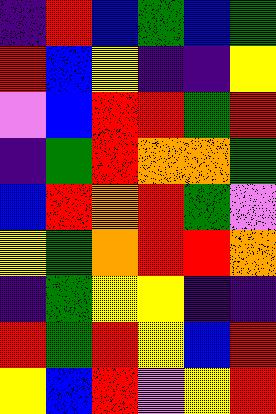[["indigo", "red", "blue", "green", "blue", "green"], ["red", "blue", "yellow", "indigo", "indigo", "yellow"], ["violet", "blue", "red", "red", "green", "red"], ["indigo", "green", "red", "orange", "orange", "green"], ["blue", "red", "orange", "red", "green", "violet"], ["yellow", "green", "orange", "red", "red", "orange"], ["indigo", "green", "yellow", "yellow", "indigo", "indigo"], ["red", "green", "red", "yellow", "blue", "red"], ["yellow", "blue", "red", "violet", "yellow", "red"]]